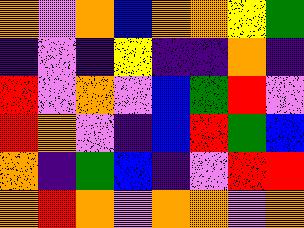[["orange", "violet", "orange", "blue", "orange", "orange", "yellow", "green"], ["indigo", "violet", "indigo", "yellow", "indigo", "indigo", "orange", "indigo"], ["red", "violet", "orange", "violet", "blue", "green", "red", "violet"], ["red", "orange", "violet", "indigo", "blue", "red", "green", "blue"], ["orange", "indigo", "green", "blue", "indigo", "violet", "red", "red"], ["orange", "red", "orange", "violet", "orange", "orange", "violet", "orange"]]